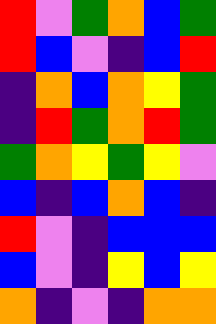[["red", "violet", "green", "orange", "blue", "green"], ["red", "blue", "violet", "indigo", "blue", "red"], ["indigo", "orange", "blue", "orange", "yellow", "green"], ["indigo", "red", "green", "orange", "red", "green"], ["green", "orange", "yellow", "green", "yellow", "violet"], ["blue", "indigo", "blue", "orange", "blue", "indigo"], ["red", "violet", "indigo", "blue", "blue", "blue"], ["blue", "violet", "indigo", "yellow", "blue", "yellow"], ["orange", "indigo", "violet", "indigo", "orange", "orange"]]